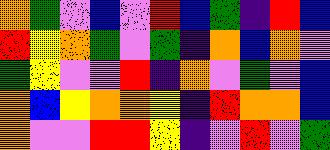[["orange", "green", "violet", "blue", "violet", "red", "blue", "green", "indigo", "red", "blue"], ["red", "yellow", "orange", "green", "violet", "green", "indigo", "orange", "blue", "orange", "violet"], ["green", "yellow", "violet", "violet", "red", "indigo", "orange", "violet", "green", "violet", "blue"], ["orange", "blue", "yellow", "orange", "orange", "yellow", "indigo", "red", "orange", "orange", "blue"], ["orange", "violet", "violet", "red", "red", "yellow", "indigo", "violet", "red", "violet", "green"]]